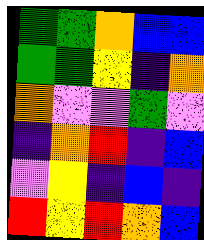[["green", "green", "orange", "blue", "blue"], ["green", "green", "yellow", "indigo", "orange"], ["orange", "violet", "violet", "green", "violet"], ["indigo", "orange", "red", "indigo", "blue"], ["violet", "yellow", "indigo", "blue", "indigo"], ["red", "yellow", "red", "orange", "blue"]]